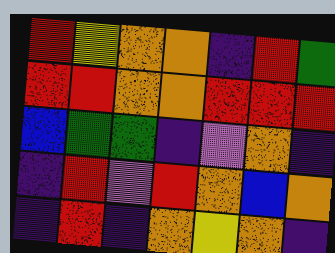[["red", "yellow", "orange", "orange", "indigo", "red", "green"], ["red", "red", "orange", "orange", "red", "red", "red"], ["blue", "green", "green", "indigo", "violet", "orange", "indigo"], ["indigo", "red", "violet", "red", "orange", "blue", "orange"], ["indigo", "red", "indigo", "orange", "yellow", "orange", "indigo"]]